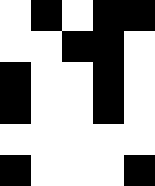[["white", "black", "white", "black", "black"], ["white", "white", "black", "black", "white"], ["black", "white", "white", "black", "white"], ["black", "white", "white", "black", "white"], ["white", "white", "white", "white", "white"], ["black", "white", "white", "white", "black"]]